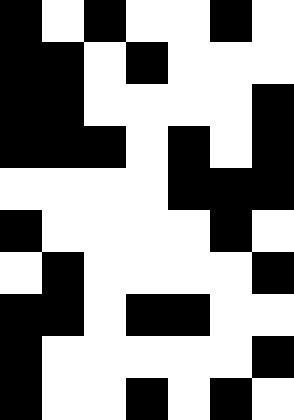[["black", "white", "black", "white", "white", "black", "white"], ["black", "black", "white", "black", "white", "white", "white"], ["black", "black", "white", "white", "white", "white", "black"], ["black", "black", "black", "white", "black", "white", "black"], ["white", "white", "white", "white", "black", "black", "black"], ["black", "white", "white", "white", "white", "black", "white"], ["white", "black", "white", "white", "white", "white", "black"], ["black", "black", "white", "black", "black", "white", "white"], ["black", "white", "white", "white", "white", "white", "black"], ["black", "white", "white", "black", "white", "black", "white"]]